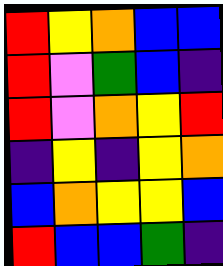[["red", "yellow", "orange", "blue", "blue"], ["red", "violet", "green", "blue", "indigo"], ["red", "violet", "orange", "yellow", "red"], ["indigo", "yellow", "indigo", "yellow", "orange"], ["blue", "orange", "yellow", "yellow", "blue"], ["red", "blue", "blue", "green", "indigo"]]